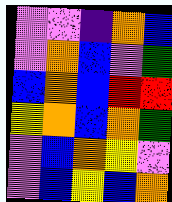[["violet", "violet", "indigo", "orange", "blue"], ["violet", "orange", "blue", "violet", "green"], ["blue", "orange", "blue", "red", "red"], ["yellow", "orange", "blue", "orange", "green"], ["violet", "blue", "orange", "yellow", "violet"], ["violet", "blue", "yellow", "blue", "orange"]]